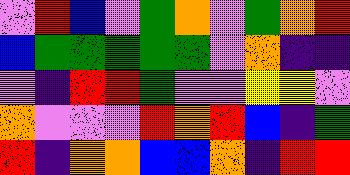[["violet", "red", "blue", "violet", "green", "orange", "violet", "green", "orange", "red"], ["blue", "green", "green", "green", "green", "green", "violet", "orange", "indigo", "indigo"], ["violet", "indigo", "red", "red", "green", "violet", "violet", "yellow", "yellow", "violet"], ["orange", "violet", "violet", "violet", "red", "orange", "red", "blue", "indigo", "green"], ["red", "indigo", "orange", "orange", "blue", "blue", "orange", "indigo", "red", "red"]]